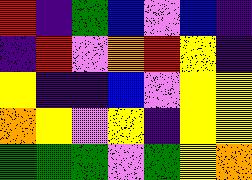[["red", "indigo", "green", "blue", "violet", "blue", "indigo"], ["indigo", "red", "violet", "orange", "red", "yellow", "indigo"], ["yellow", "indigo", "indigo", "blue", "violet", "yellow", "yellow"], ["orange", "yellow", "violet", "yellow", "indigo", "yellow", "yellow"], ["green", "green", "green", "violet", "green", "yellow", "orange"]]